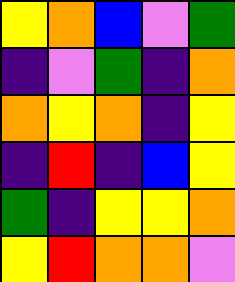[["yellow", "orange", "blue", "violet", "green"], ["indigo", "violet", "green", "indigo", "orange"], ["orange", "yellow", "orange", "indigo", "yellow"], ["indigo", "red", "indigo", "blue", "yellow"], ["green", "indigo", "yellow", "yellow", "orange"], ["yellow", "red", "orange", "orange", "violet"]]